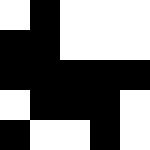[["white", "black", "white", "white", "white"], ["black", "black", "white", "white", "white"], ["black", "black", "black", "black", "black"], ["white", "black", "black", "black", "white"], ["black", "white", "white", "black", "white"]]